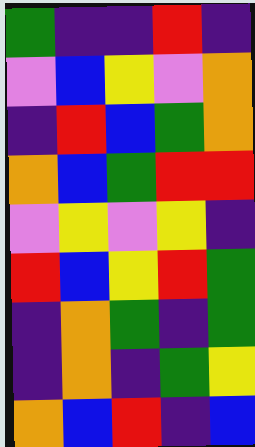[["green", "indigo", "indigo", "red", "indigo"], ["violet", "blue", "yellow", "violet", "orange"], ["indigo", "red", "blue", "green", "orange"], ["orange", "blue", "green", "red", "red"], ["violet", "yellow", "violet", "yellow", "indigo"], ["red", "blue", "yellow", "red", "green"], ["indigo", "orange", "green", "indigo", "green"], ["indigo", "orange", "indigo", "green", "yellow"], ["orange", "blue", "red", "indigo", "blue"]]